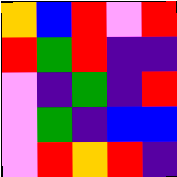[["orange", "blue", "red", "violet", "red"], ["red", "green", "red", "indigo", "indigo"], ["violet", "indigo", "green", "indigo", "red"], ["violet", "green", "indigo", "blue", "blue"], ["violet", "red", "orange", "red", "indigo"]]